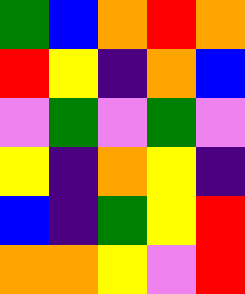[["green", "blue", "orange", "red", "orange"], ["red", "yellow", "indigo", "orange", "blue"], ["violet", "green", "violet", "green", "violet"], ["yellow", "indigo", "orange", "yellow", "indigo"], ["blue", "indigo", "green", "yellow", "red"], ["orange", "orange", "yellow", "violet", "red"]]